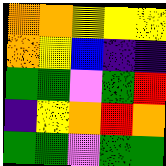[["orange", "orange", "yellow", "yellow", "yellow"], ["orange", "yellow", "blue", "indigo", "indigo"], ["green", "green", "violet", "green", "red"], ["indigo", "yellow", "orange", "red", "orange"], ["green", "green", "violet", "green", "green"]]